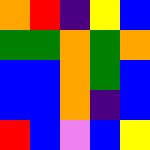[["orange", "red", "indigo", "yellow", "blue"], ["green", "green", "orange", "green", "orange"], ["blue", "blue", "orange", "green", "blue"], ["blue", "blue", "orange", "indigo", "blue"], ["red", "blue", "violet", "blue", "yellow"]]